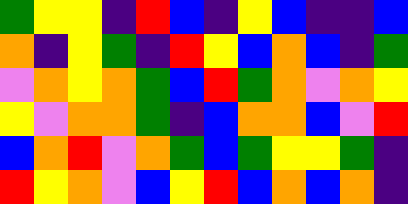[["green", "yellow", "yellow", "indigo", "red", "blue", "indigo", "yellow", "blue", "indigo", "indigo", "blue"], ["orange", "indigo", "yellow", "green", "indigo", "red", "yellow", "blue", "orange", "blue", "indigo", "green"], ["violet", "orange", "yellow", "orange", "green", "blue", "red", "green", "orange", "violet", "orange", "yellow"], ["yellow", "violet", "orange", "orange", "green", "indigo", "blue", "orange", "orange", "blue", "violet", "red"], ["blue", "orange", "red", "violet", "orange", "green", "blue", "green", "yellow", "yellow", "green", "indigo"], ["red", "yellow", "orange", "violet", "blue", "yellow", "red", "blue", "orange", "blue", "orange", "indigo"]]